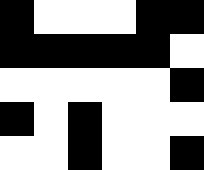[["black", "white", "white", "white", "black", "black"], ["black", "black", "black", "black", "black", "white"], ["white", "white", "white", "white", "white", "black"], ["black", "white", "black", "white", "white", "white"], ["white", "white", "black", "white", "white", "black"]]